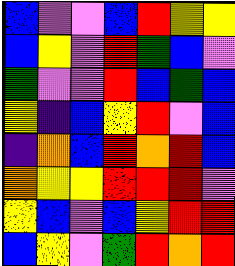[["blue", "violet", "violet", "blue", "red", "yellow", "yellow"], ["blue", "yellow", "violet", "red", "green", "blue", "violet"], ["green", "violet", "violet", "red", "blue", "green", "blue"], ["yellow", "indigo", "blue", "yellow", "red", "violet", "blue"], ["indigo", "orange", "blue", "red", "orange", "red", "blue"], ["orange", "yellow", "yellow", "red", "red", "red", "violet"], ["yellow", "blue", "violet", "blue", "yellow", "red", "red"], ["blue", "yellow", "violet", "green", "red", "orange", "red"]]